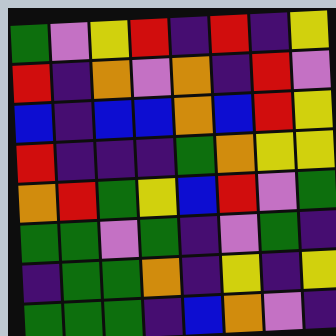[["green", "violet", "yellow", "red", "indigo", "red", "indigo", "yellow"], ["red", "indigo", "orange", "violet", "orange", "indigo", "red", "violet"], ["blue", "indigo", "blue", "blue", "orange", "blue", "red", "yellow"], ["red", "indigo", "indigo", "indigo", "green", "orange", "yellow", "yellow"], ["orange", "red", "green", "yellow", "blue", "red", "violet", "green"], ["green", "green", "violet", "green", "indigo", "violet", "green", "indigo"], ["indigo", "green", "green", "orange", "indigo", "yellow", "indigo", "yellow"], ["green", "green", "green", "indigo", "blue", "orange", "violet", "indigo"]]